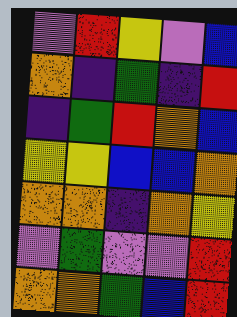[["violet", "red", "yellow", "violet", "blue"], ["orange", "indigo", "green", "indigo", "red"], ["indigo", "green", "red", "orange", "blue"], ["yellow", "yellow", "blue", "blue", "orange"], ["orange", "orange", "indigo", "orange", "yellow"], ["violet", "green", "violet", "violet", "red"], ["orange", "orange", "green", "blue", "red"]]